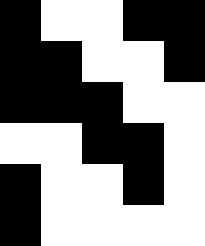[["black", "white", "white", "black", "black"], ["black", "black", "white", "white", "black"], ["black", "black", "black", "white", "white"], ["white", "white", "black", "black", "white"], ["black", "white", "white", "black", "white"], ["black", "white", "white", "white", "white"]]